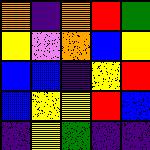[["orange", "indigo", "orange", "red", "green"], ["yellow", "violet", "orange", "blue", "yellow"], ["blue", "blue", "indigo", "yellow", "red"], ["blue", "yellow", "yellow", "red", "blue"], ["indigo", "yellow", "green", "indigo", "indigo"]]